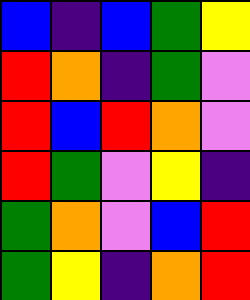[["blue", "indigo", "blue", "green", "yellow"], ["red", "orange", "indigo", "green", "violet"], ["red", "blue", "red", "orange", "violet"], ["red", "green", "violet", "yellow", "indigo"], ["green", "orange", "violet", "blue", "red"], ["green", "yellow", "indigo", "orange", "red"]]